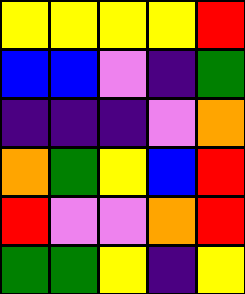[["yellow", "yellow", "yellow", "yellow", "red"], ["blue", "blue", "violet", "indigo", "green"], ["indigo", "indigo", "indigo", "violet", "orange"], ["orange", "green", "yellow", "blue", "red"], ["red", "violet", "violet", "orange", "red"], ["green", "green", "yellow", "indigo", "yellow"]]